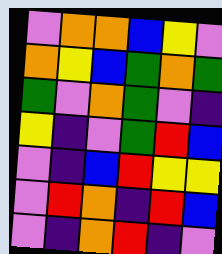[["violet", "orange", "orange", "blue", "yellow", "violet"], ["orange", "yellow", "blue", "green", "orange", "green"], ["green", "violet", "orange", "green", "violet", "indigo"], ["yellow", "indigo", "violet", "green", "red", "blue"], ["violet", "indigo", "blue", "red", "yellow", "yellow"], ["violet", "red", "orange", "indigo", "red", "blue"], ["violet", "indigo", "orange", "red", "indigo", "violet"]]